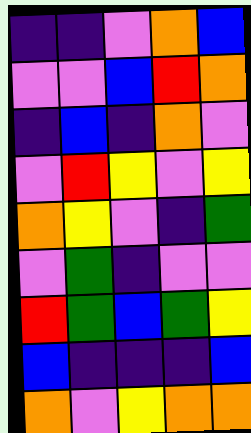[["indigo", "indigo", "violet", "orange", "blue"], ["violet", "violet", "blue", "red", "orange"], ["indigo", "blue", "indigo", "orange", "violet"], ["violet", "red", "yellow", "violet", "yellow"], ["orange", "yellow", "violet", "indigo", "green"], ["violet", "green", "indigo", "violet", "violet"], ["red", "green", "blue", "green", "yellow"], ["blue", "indigo", "indigo", "indigo", "blue"], ["orange", "violet", "yellow", "orange", "orange"]]